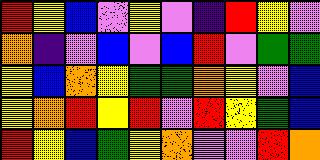[["red", "yellow", "blue", "violet", "yellow", "violet", "indigo", "red", "yellow", "violet"], ["orange", "indigo", "violet", "blue", "violet", "blue", "red", "violet", "green", "green"], ["yellow", "blue", "orange", "yellow", "green", "green", "orange", "yellow", "violet", "blue"], ["yellow", "orange", "red", "yellow", "red", "violet", "red", "yellow", "green", "blue"], ["red", "yellow", "blue", "green", "yellow", "orange", "violet", "violet", "red", "orange"]]